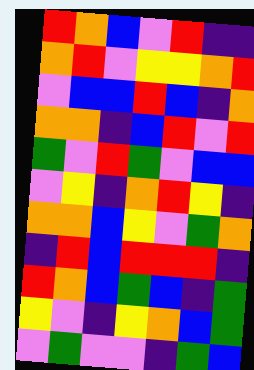[["red", "orange", "blue", "violet", "red", "indigo", "indigo"], ["orange", "red", "violet", "yellow", "yellow", "orange", "red"], ["violet", "blue", "blue", "red", "blue", "indigo", "orange"], ["orange", "orange", "indigo", "blue", "red", "violet", "red"], ["green", "violet", "red", "green", "violet", "blue", "blue"], ["violet", "yellow", "indigo", "orange", "red", "yellow", "indigo"], ["orange", "orange", "blue", "yellow", "violet", "green", "orange"], ["indigo", "red", "blue", "red", "red", "red", "indigo"], ["red", "orange", "blue", "green", "blue", "indigo", "green"], ["yellow", "violet", "indigo", "yellow", "orange", "blue", "green"], ["violet", "green", "violet", "violet", "indigo", "green", "blue"]]